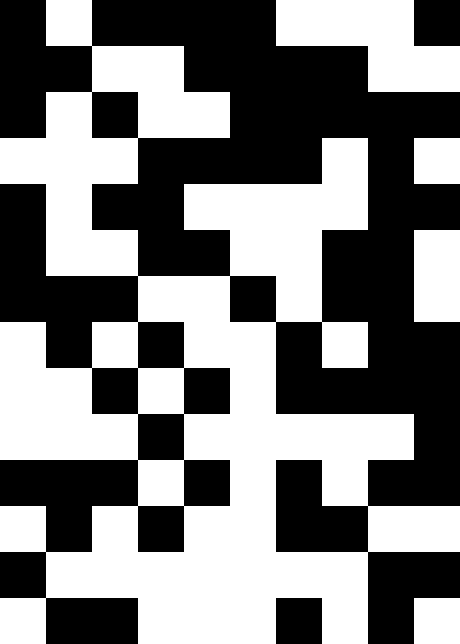[["black", "white", "black", "black", "black", "black", "white", "white", "white", "black"], ["black", "black", "white", "white", "black", "black", "black", "black", "white", "white"], ["black", "white", "black", "white", "white", "black", "black", "black", "black", "black"], ["white", "white", "white", "black", "black", "black", "black", "white", "black", "white"], ["black", "white", "black", "black", "white", "white", "white", "white", "black", "black"], ["black", "white", "white", "black", "black", "white", "white", "black", "black", "white"], ["black", "black", "black", "white", "white", "black", "white", "black", "black", "white"], ["white", "black", "white", "black", "white", "white", "black", "white", "black", "black"], ["white", "white", "black", "white", "black", "white", "black", "black", "black", "black"], ["white", "white", "white", "black", "white", "white", "white", "white", "white", "black"], ["black", "black", "black", "white", "black", "white", "black", "white", "black", "black"], ["white", "black", "white", "black", "white", "white", "black", "black", "white", "white"], ["black", "white", "white", "white", "white", "white", "white", "white", "black", "black"], ["white", "black", "black", "white", "white", "white", "black", "white", "black", "white"]]